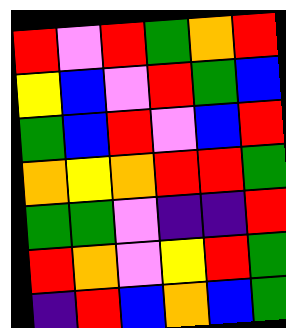[["red", "violet", "red", "green", "orange", "red"], ["yellow", "blue", "violet", "red", "green", "blue"], ["green", "blue", "red", "violet", "blue", "red"], ["orange", "yellow", "orange", "red", "red", "green"], ["green", "green", "violet", "indigo", "indigo", "red"], ["red", "orange", "violet", "yellow", "red", "green"], ["indigo", "red", "blue", "orange", "blue", "green"]]